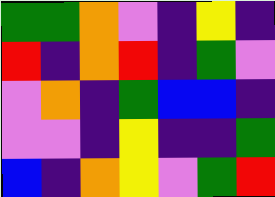[["green", "green", "orange", "violet", "indigo", "yellow", "indigo"], ["red", "indigo", "orange", "red", "indigo", "green", "violet"], ["violet", "orange", "indigo", "green", "blue", "blue", "indigo"], ["violet", "violet", "indigo", "yellow", "indigo", "indigo", "green"], ["blue", "indigo", "orange", "yellow", "violet", "green", "red"]]